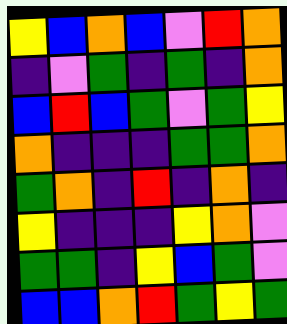[["yellow", "blue", "orange", "blue", "violet", "red", "orange"], ["indigo", "violet", "green", "indigo", "green", "indigo", "orange"], ["blue", "red", "blue", "green", "violet", "green", "yellow"], ["orange", "indigo", "indigo", "indigo", "green", "green", "orange"], ["green", "orange", "indigo", "red", "indigo", "orange", "indigo"], ["yellow", "indigo", "indigo", "indigo", "yellow", "orange", "violet"], ["green", "green", "indigo", "yellow", "blue", "green", "violet"], ["blue", "blue", "orange", "red", "green", "yellow", "green"]]